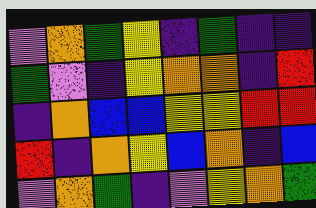[["violet", "orange", "green", "yellow", "indigo", "green", "indigo", "indigo"], ["green", "violet", "indigo", "yellow", "orange", "orange", "indigo", "red"], ["indigo", "orange", "blue", "blue", "yellow", "yellow", "red", "red"], ["red", "indigo", "orange", "yellow", "blue", "orange", "indigo", "blue"], ["violet", "orange", "green", "indigo", "violet", "yellow", "orange", "green"]]